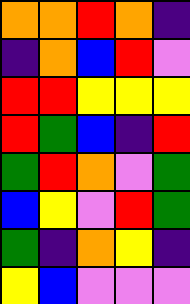[["orange", "orange", "red", "orange", "indigo"], ["indigo", "orange", "blue", "red", "violet"], ["red", "red", "yellow", "yellow", "yellow"], ["red", "green", "blue", "indigo", "red"], ["green", "red", "orange", "violet", "green"], ["blue", "yellow", "violet", "red", "green"], ["green", "indigo", "orange", "yellow", "indigo"], ["yellow", "blue", "violet", "violet", "violet"]]